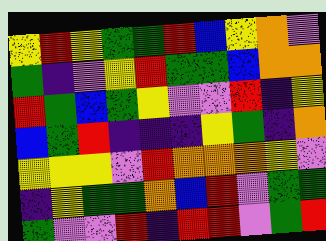[["yellow", "red", "yellow", "green", "green", "red", "blue", "yellow", "orange", "violet"], ["green", "indigo", "violet", "yellow", "red", "green", "green", "blue", "orange", "orange"], ["red", "green", "blue", "green", "yellow", "violet", "violet", "red", "indigo", "yellow"], ["blue", "green", "red", "indigo", "indigo", "indigo", "yellow", "green", "indigo", "orange"], ["yellow", "yellow", "yellow", "violet", "red", "orange", "orange", "orange", "yellow", "violet"], ["indigo", "yellow", "green", "green", "orange", "blue", "red", "violet", "green", "green"], ["green", "violet", "violet", "red", "indigo", "red", "red", "violet", "green", "red"]]